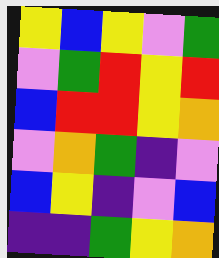[["yellow", "blue", "yellow", "violet", "green"], ["violet", "green", "red", "yellow", "red"], ["blue", "red", "red", "yellow", "orange"], ["violet", "orange", "green", "indigo", "violet"], ["blue", "yellow", "indigo", "violet", "blue"], ["indigo", "indigo", "green", "yellow", "orange"]]